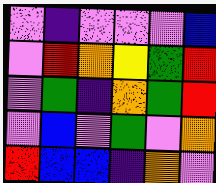[["violet", "indigo", "violet", "violet", "violet", "blue"], ["violet", "red", "orange", "yellow", "green", "red"], ["violet", "green", "indigo", "orange", "green", "red"], ["violet", "blue", "violet", "green", "violet", "orange"], ["red", "blue", "blue", "indigo", "orange", "violet"]]